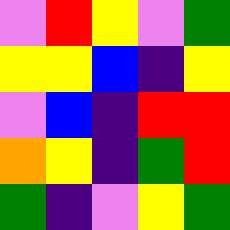[["violet", "red", "yellow", "violet", "green"], ["yellow", "yellow", "blue", "indigo", "yellow"], ["violet", "blue", "indigo", "red", "red"], ["orange", "yellow", "indigo", "green", "red"], ["green", "indigo", "violet", "yellow", "green"]]